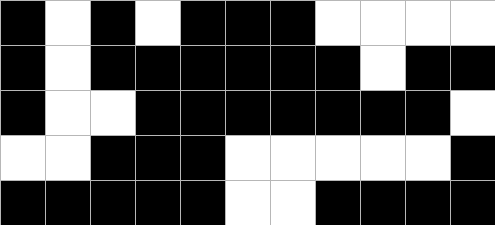[["black", "white", "black", "white", "black", "black", "black", "white", "white", "white", "white"], ["black", "white", "black", "black", "black", "black", "black", "black", "white", "black", "black"], ["black", "white", "white", "black", "black", "black", "black", "black", "black", "black", "white"], ["white", "white", "black", "black", "black", "white", "white", "white", "white", "white", "black"], ["black", "black", "black", "black", "black", "white", "white", "black", "black", "black", "black"]]